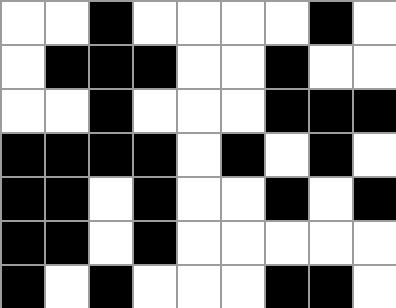[["white", "white", "black", "white", "white", "white", "white", "black", "white"], ["white", "black", "black", "black", "white", "white", "black", "white", "white"], ["white", "white", "black", "white", "white", "white", "black", "black", "black"], ["black", "black", "black", "black", "white", "black", "white", "black", "white"], ["black", "black", "white", "black", "white", "white", "black", "white", "black"], ["black", "black", "white", "black", "white", "white", "white", "white", "white"], ["black", "white", "black", "white", "white", "white", "black", "black", "white"]]